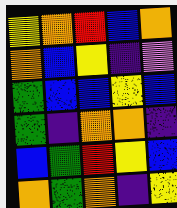[["yellow", "orange", "red", "blue", "orange"], ["orange", "blue", "yellow", "indigo", "violet"], ["green", "blue", "blue", "yellow", "blue"], ["green", "indigo", "orange", "orange", "indigo"], ["blue", "green", "red", "yellow", "blue"], ["orange", "green", "orange", "indigo", "yellow"]]